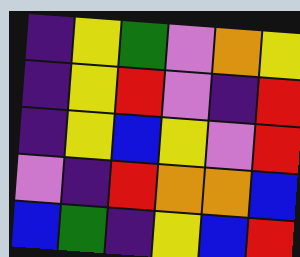[["indigo", "yellow", "green", "violet", "orange", "yellow"], ["indigo", "yellow", "red", "violet", "indigo", "red"], ["indigo", "yellow", "blue", "yellow", "violet", "red"], ["violet", "indigo", "red", "orange", "orange", "blue"], ["blue", "green", "indigo", "yellow", "blue", "red"]]